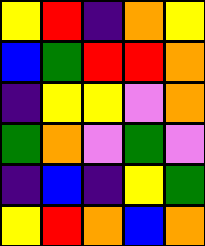[["yellow", "red", "indigo", "orange", "yellow"], ["blue", "green", "red", "red", "orange"], ["indigo", "yellow", "yellow", "violet", "orange"], ["green", "orange", "violet", "green", "violet"], ["indigo", "blue", "indigo", "yellow", "green"], ["yellow", "red", "orange", "blue", "orange"]]